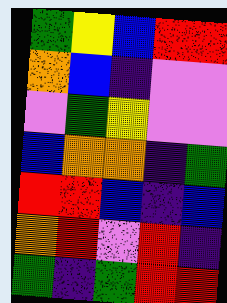[["green", "yellow", "blue", "red", "red"], ["orange", "blue", "indigo", "violet", "violet"], ["violet", "green", "yellow", "violet", "violet"], ["blue", "orange", "orange", "indigo", "green"], ["red", "red", "blue", "indigo", "blue"], ["orange", "red", "violet", "red", "indigo"], ["green", "indigo", "green", "red", "red"]]